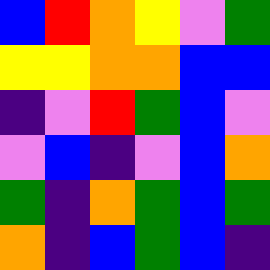[["blue", "red", "orange", "yellow", "violet", "green"], ["yellow", "yellow", "orange", "orange", "blue", "blue"], ["indigo", "violet", "red", "green", "blue", "violet"], ["violet", "blue", "indigo", "violet", "blue", "orange"], ["green", "indigo", "orange", "green", "blue", "green"], ["orange", "indigo", "blue", "green", "blue", "indigo"]]